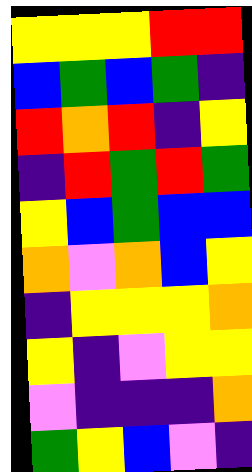[["yellow", "yellow", "yellow", "red", "red"], ["blue", "green", "blue", "green", "indigo"], ["red", "orange", "red", "indigo", "yellow"], ["indigo", "red", "green", "red", "green"], ["yellow", "blue", "green", "blue", "blue"], ["orange", "violet", "orange", "blue", "yellow"], ["indigo", "yellow", "yellow", "yellow", "orange"], ["yellow", "indigo", "violet", "yellow", "yellow"], ["violet", "indigo", "indigo", "indigo", "orange"], ["green", "yellow", "blue", "violet", "indigo"]]